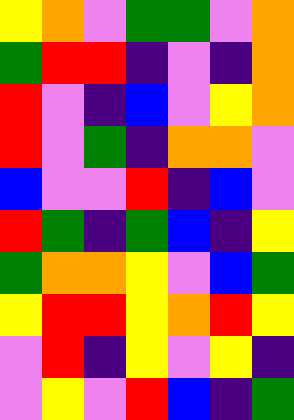[["yellow", "orange", "violet", "green", "green", "violet", "orange"], ["green", "red", "red", "indigo", "violet", "indigo", "orange"], ["red", "violet", "indigo", "blue", "violet", "yellow", "orange"], ["red", "violet", "green", "indigo", "orange", "orange", "violet"], ["blue", "violet", "violet", "red", "indigo", "blue", "violet"], ["red", "green", "indigo", "green", "blue", "indigo", "yellow"], ["green", "orange", "orange", "yellow", "violet", "blue", "green"], ["yellow", "red", "red", "yellow", "orange", "red", "yellow"], ["violet", "red", "indigo", "yellow", "violet", "yellow", "indigo"], ["violet", "yellow", "violet", "red", "blue", "indigo", "green"]]